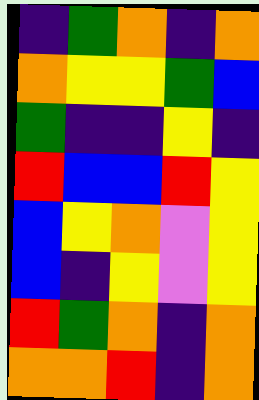[["indigo", "green", "orange", "indigo", "orange"], ["orange", "yellow", "yellow", "green", "blue"], ["green", "indigo", "indigo", "yellow", "indigo"], ["red", "blue", "blue", "red", "yellow"], ["blue", "yellow", "orange", "violet", "yellow"], ["blue", "indigo", "yellow", "violet", "yellow"], ["red", "green", "orange", "indigo", "orange"], ["orange", "orange", "red", "indigo", "orange"]]